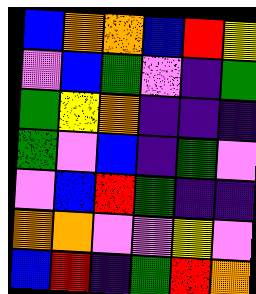[["blue", "orange", "orange", "blue", "red", "yellow"], ["violet", "blue", "green", "violet", "indigo", "green"], ["green", "yellow", "orange", "indigo", "indigo", "indigo"], ["green", "violet", "blue", "indigo", "green", "violet"], ["violet", "blue", "red", "green", "indigo", "indigo"], ["orange", "orange", "violet", "violet", "yellow", "violet"], ["blue", "red", "indigo", "green", "red", "orange"]]